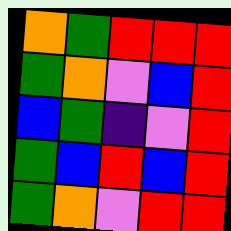[["orange", "green", "red", "red", "red"], ["green", "orange", "violet", "blue", "red"], ["blue", "green", "indigo", "violet", "red"], ["green", "blue", "red", "blue", "red"], ["green", "orange", "violet", "red", "red"]]